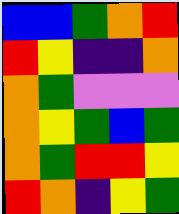[["blue", "blue", "green", "orange", "red"], ["red", "yellow", "indigo", "indigo", "orange"], ["orange", "green", "violet", "violet", "violet"], ["orange", "yellow", "green", "blue", "green"], ["orange", "green", "red", "red", "yellow"], ["red", "orange", "indigo", "yellow", "green"]]